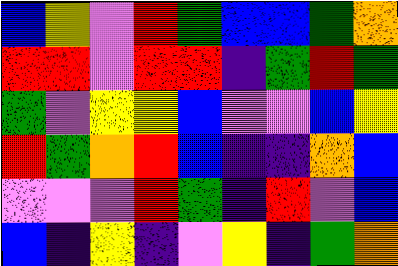[["blue", "yellow", "violet", "red", "green", "blue", "blue", "green", "orange"], ["red", "red", "violet", "red", "red", "indigo", "green", "red", "green"], ["green", "violet", "yellow", "yellow", "blue", "violet", "violet", "blue", "yellow"], ["red", "green", "orange", "red", "blue", "indigo", "indigo", "orange", "blue"], ["violet", "violet", "violet", "red", "green", "indigo", "red", "violet", "blue"], ["blue", "indigo", "yellow", "indigo", "violet", "yellow", "indigo", "green", "orange"]]